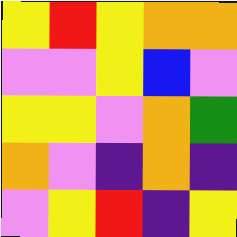[["yellow", "red", "yellow", "orange", "orange"], ["violet", "violet", "yellow", "blue", "violet"], ["yellow", "yellow", "violet", "orange", "green"], ["orange", "violet", "indigo", "orange", "indigo"], ["violet", "yellow", "red", "indigo", "yellow"]]